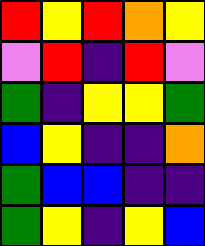[["red", "yellow", "red", "orange", "yellow"], ["violet", "red", "indigo", "red", "violet"], ["green", "indigo", "yellow", "yellow", "green"], ["blue", "yellow", "indigo", "indigo", "orange"], ["green", "blue", "blue", "indigo", "indigo"], ["green", "yellow", "indigo", "yellow", "blue"]]